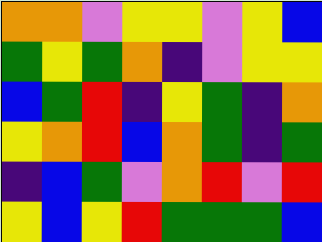[["orange", "orange", "violet", "yellow", "yellow", "violet", "yellow", "blue"], ["green", "yellow", "green", "orange", "indigo", "violet", "yellow", "yellow"], ["blue", "green", "red", "indigo", "yellow", "green", "indigo", "orange"], ["yellow", "orange", "red", "blue", "orange", "green", "indigo", "green"], ["indigo", "blue", "green", "violet", "orange", "red", "violet", "red"], ["yellow", "blue", "yellow", "red", "green", "green", "green", "blue"]]